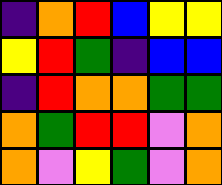[["indigo", "orange", "red", "blue", "yellow", "yellow"], ["yellow", "red", "green", "indigo", "blue", "blue"], ["indigo", "red", "orange", "orange", "green", "green"], ["orange", "green", "red", "red", "violet", "orange"], ["orange", "violet", "yellow", "green", "violet", "orange"]]